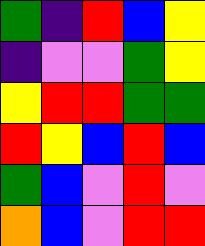[["green", "indigo", "red", "blue", "yellow"], ["indigo", "violet", "violet", "green", "yellow"], ["yellow", "red", "red", "green", "green"], ["red", "yellow", "blue", "red", "blue"], ["green", "blue", "violet", "red", "violet"], ["orange", "blue", "violet", "red", "red"]]